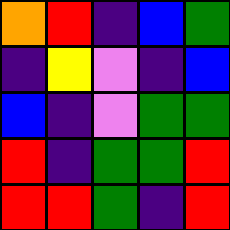[["orange", "red", "indigo", "blue", "green"], ["indigo", "yellow", "violet", "indigo", "blue"], ["blue", "indigo", "violet", "green", "green"], ["red", "indigo", "green", "green", "red"], ["red", "red", "green", "indigo", "red"]]